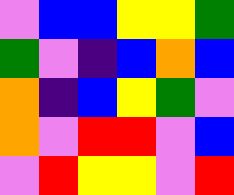[["violet", "blue", "blue", "yellow", "yellow", "green"], ["green", "violet", "indigo", "blue", "orange", "blue"], ["orange", "indigo", "blue", "yellow", "green", "violet"], ["orange", "violet", "red", "red", "violet", "blue"], ["violet", "red", "yellow", "yellow", "violet", "red"]]